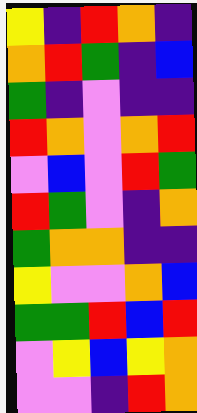[["yellow", "indigo", "red", "orange", "indigo"], ["orange", "red", "green", "indigo", "blue"], ["green", "indigo", "violet", "indigo", "indigo"], ["red", "orange", "violet", "orange", "red"], ["violet", "blue", "violet", "red", "green"], ["red", "green", "violet", "indigo", "orange"], ["green", "orange", "orange", "indigo", "indigo"], ["yellow", "violet", "violet", "orange", "blue"], ["green", "green", "red", "blue", "red"], ["violet", "yellow", "blue", "yellow", "orange"], ["violet", "violet", "indigo", "red", "orange"]]